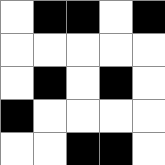[["white", "black", "black", "white", "black"], ["white", "white", "white", "white", "white"], ["white", "black", "white", "black", "white"], ["black", "white", "white", "white", "white"], ["white", "white", "black", "black", "white"]]